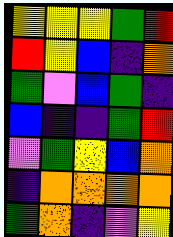[["yellow", "yellow", "yellow", "green", "red"], ["red", "yellow", "blue", "indigo", "orange"], ["green", "violet", "blue", "green", "indigo"], ["blue", "indigo", "indigo", "green", "red"], ["violet", "green", "yellow", "blue", "orange"], ["indigo", "orange", "orange", "orange", "orange"], ["green", "orange", "indigo", "violet", "yellow"]]